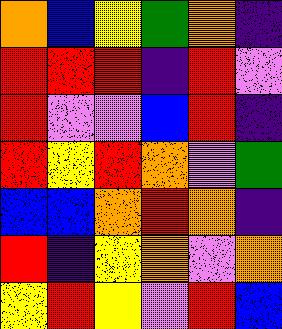[["orange", "blue", "yellow", "green", "orange", "indigo"], ["red", "red", "red", "indigo", "red", "violet"], ["red", "violet", "violet", "blue", "red", "indigo"], ["red", "yellow", "red", "orange", "violet", "green"], ["blue", "blue", "orange", "red", "orange", "indigo"], ["red", "indigo", "yellow", "orange", "violet", "orange"], ["yellow", "red", "yellow", "violet", "red", "blue"]]